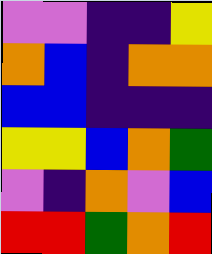[["violet", "violet", "indigo", "indigo", "yellow"], ["orange", "blue", "indigo", "orange", "orange"], ["blue", "blue", "indigo", "indigo", "indigo"], ["yellow", "yellow", "blue", "orange", "green"], ["violet", "indigo", "orange", "violet", "blue"], ["red", "red", "green", "orange", "red"]]